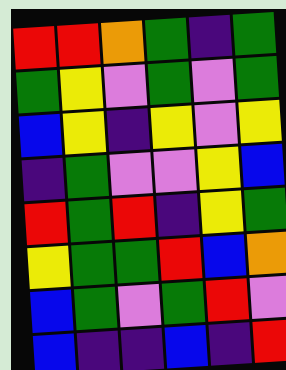[["red", "red", "orange", "green", "indigo", "green"], ["green", "yellow", "violet", "green", "violet", "green"], ["blue", "yellow", "indigo", "yellow", "violet", "yellow"], ["indigo", "green", "violet", "violet", "yellow", "blue"], ["red", "green", "red", "indigo", "yellow", "green"], ["yellow", "green", "green", "red", "blue", "orange"], ["blue", "green", "violet", "green", "red", "violet"], ["blue", "indigo", "indigo", "blue", "indigo", "red"]]